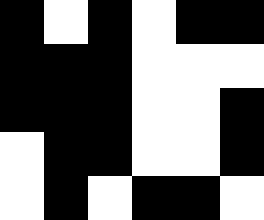[["black", "white", "black", "white", "black", "black"], ["black", "black", "black", "white", "white", "white"], ["black", "black", "black", "white", "white", "black"], ["white", "black", "black", "white", "white", "black"], ["white", "black", "white", "black", "black", "white"]]